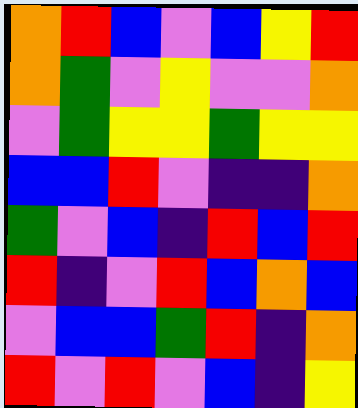[["orange", "red", "blue", "violet", "blue", "yellow", "red"], ["orange", "green", "violet", "yellow", "violet", "violet", "orange"], ["violet", "green", "yellow", "yellow", "green", "yellow", "yellow"], ["blue", "blue", "red", "violet", "indigo", "indigo", "orange"], ["green", "violet", "blue", "indigo", "red", "blue", "red"], ["red", "indigo", "violet", "red", "blue", "orange", "blue"], ["violet", "blue", "blue", "green", "red", "indigo", "orange"], ["red", "violet", "red", "violet", "blue", "indigo", "yellow"]]